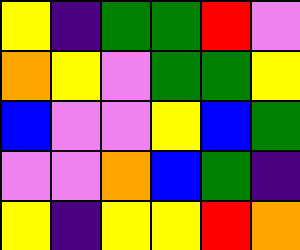[["yellow", "indigo", "green", "green", "red", "violet"], ["orange", "yellow", "violet", "green", "green", "yellow"], ["blue", "violet", "violet", "yellow", "blue", "green"], ["violet", "violet", "orange", "blue", "green", "indigo"], ["yellow", "indigo", "yellow", "yellow", "red", "orange"]]